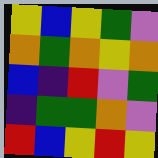[["yellow", "blue", "yellow", "green", "violet"], ["orange", "green", "orange", "yellow", "orange"], ["blue", "indigo", "red", "violet", "green"], ["indigo", "green", "green", "orange", "violet"], ["red", "blue", "yellow", "red", "yellow"]]